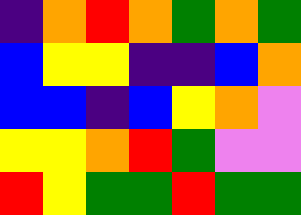[["indigo", "orange", "red", "orange", "green", "orange", "green"], ["blue", "yellow", "yellow", "indigo", "indigo", "blue", "orange"], ["blue", "blue", "indigo", "blue", "yellow", "orange", "violet"], ["yellow", "yellow", "orange", "red", "green", "violet", "violet"], ["red", "yellow", "green", "green", "red", "green", "green"]]